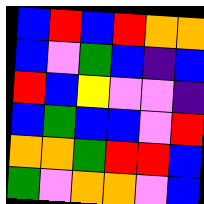[["blue", "red", "blue", "red", "orange", "orange"], ["blue", "violet", "green", "blue", "indigo", "blue"], ["red", "blue", "yellow", "violet", "violet", "indigo"], ["blue", "green", "blue", "blue", "violet", "red"], ["orange", "orange", "green", "red", "red", "blue"], ["green", "violet", "orange", "orange", "violet", "blue"]]